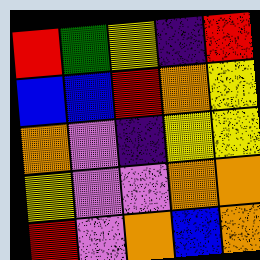[["red", "green", "yellow", "indigo", "red"], ["blue", "blue", "red", "orange", "yellow"], ["orange", "violet", "indigo", "yellow", "yellow"], ["yellow", "violet", "violet", "orange", "orange"], ["red", "violet", "orange", "blue", "orange"]]